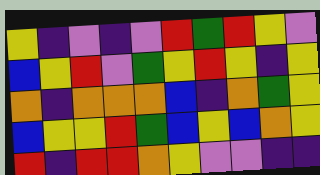[["yellow", "indigo", "violet", "indigo", "violet", "red", "green", "red", "yellow", "violet"], ["blue", "yellow", "red", "violet", "green", "yellow", "red", "yellow", "indigo", "yellow"], ["orange", "indigo", "orange", "orange", "orange", "blue", "indigo", "orange", "green", "yellow"], ["blue", "yellow", "yellow", "red", "green", "blue", "yellow", "blue", "orange", "yellow"], ["red", "indigo", "red", "red", "orange", "yellow", "violet", "violet", "indigo", "indigo"]]